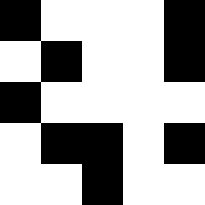[["black", "white", "white", "white", "black"], ["white", "black", "white", "white", "black"], ["black", "white", "white", "white", "white"], ["white", "black", "black", "white", "black"], ["white", "white", "black", "white", "white"]]